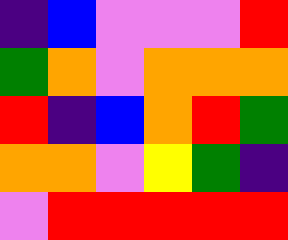[["indigo", "blue", "violet", "violet", "violet", "red"], ["green", "orange", "violet", "orange", "orange", "orange"], ["red", "indigo", "blue", "orange", "red", "green"], ["orange", "orange", "violet", "yellow", "green", "indigo"], ["violet", "red", "red", "red", "red", "red"]]